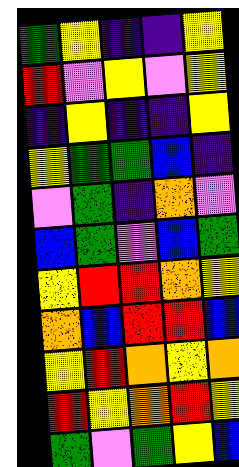[["green", "yellow", "indigo", "indigo", "yellow"], ["red", "violet", "yellow", "violet", "yellow"], ["indigo", "yellow", "indigo", "indigo", "yellow"], ["yellow", "green", "green", "blue", "indigo"], ["violet", "green", "indigo", "orange", "violet"], ["blue", "green", "violet", "blue", "green"], ["yellow", "red", "red", "orange", "yellow"], ["orange", "blue", "red", "red", "blue"], ["yellow", "red", "orange", "yellow", "orange"], ["red", "yellow", "orange", "red", "yellow"], ["green", "violet", "green", "yellow", "blue"]]